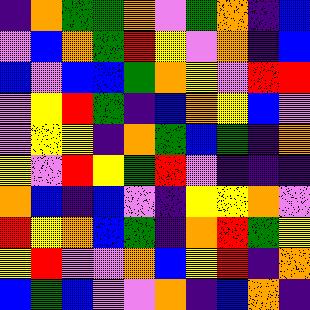[["indigo", "orange", "green", "green", "orange", "violet", "green", "orange", "indigo", "blue"], ["violet", "blue", "orange", "green", "red", "yellow", "violet", "orange", "indigo", "blue"], ["blue", "violet", "blue", "blue", "green", "orange", "yellow", "violet", "red", "red"], ["violet", "yellow", "red", "green", "indigo", "blue", "orange", "yellow", "blue", "violet"], ["violet", "yellow", "yellow", "indigo", "orange", "green", "blue", "green", "indigo", "orange"], ["yellow", "violet", "red", "yellow", "green", "red", "violet", "indigo", "indigo", "indigo"], ["orange", "blue", "indigo", "blue", "violet", "indigo", "yellow", "yellow", "orange", "violet"], ["red", "yellow", "orange", "blue", "green", "indigo", "orange", "red", "green", "yellow"], ["yellow", "red", "violet", "violet", "orange", "blue", "yellow", "red", "indigo", "orange"], ["blue", "green", "blue", "violet", "violet", "orange", "indigo", "blue", "orange", "indigo"]]